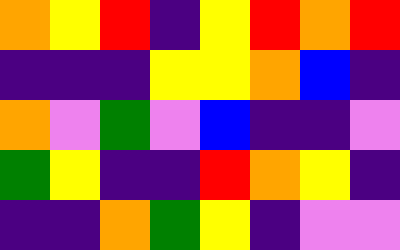[["orange", "yellow", "red", "indigo", "yellow", "red", "orange", "red"], ["indigo", "indigo", "indigo", "yellow", "yellow", "orange", "blue", "indigo"], ["orange", "violet", "green", "violet", "blue", "indigo", "indigo", "violet"], ["green", "yellow", "indigo", "indigo", "red", "orange", "yellow", "indigo"], ["indigo", "indigo", "orange", "green", "yellow", "indigo", "violet", "violet"]]